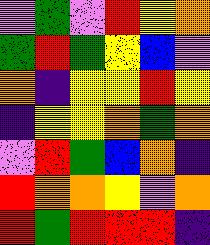[["violet", "green", "violet", "red", "yellow", "orange"], ["green", "red", "green", "yellow", "blue", "violet"], ["orange", "indigo", "yellow", "yellow", "red", "yellow"], ["indigo", "yellow", "yellow", "orange", "green", "orange"], ["violet", "red", "green", "blue", "orange", "indigo"], ["red", "orange", "orange", "yellow", "violet", "orange"], ["red", "green", "red", "red", "red", "indigo"]]